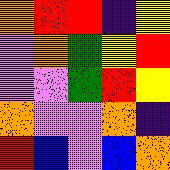[["orange", "red", "red", "indigo", "yellow"], ["violet", "orange", "green", "yellow", "red"], ["violet", "violet", "green", "red", "yellow"], ["orange", "violet", "violet", "orange", "indigo"], ["red", "blue", "violet", "blue", "orange"]]